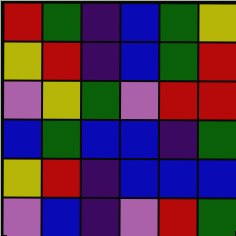[["red", "green", "indigo", "blue", "green", "yellow"], ["yellow", "red", "indigo", "blue", "green", "red"], ["violet", "yellow", "green", "violet", "red", "red"], ["blue", "green", "blue", "blue", "indigo", "green"], ["yellow", "red", "indigo", "blue", "blue", "blue"], ["violet", "blue", "indigo", "violet", "red", "green"]]